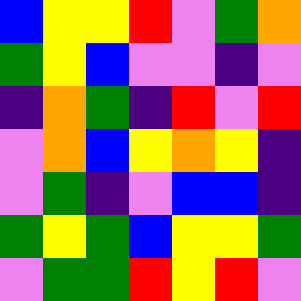[["blue", "yellow", "yellow", "red", "violet", "green", "orange"], ["green", "yellow", "blue", "violet", "violet", "indigo", "violet"], ["indigo", "orange", "green", "indigo", "red", "violet", "red"], ["violet", "orange", "blue", "yellow", "orange", "yellow", "indigo"], ["violet", "green", "indigo", "violet", "blue", "blue", "indigo"], ["green", "yellow", "green", "blue", "yellow", "yellow", "green"], ["violet", "green", "green", "red", "yellow", "red", "violet"]]